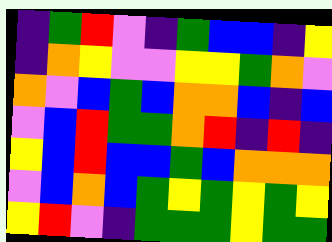[["indigo", "green", "red", "violet", "indigo", "green", "blue", "blue", "indigo", "yellow"], ["indigo", "orange", "yellow", "violet", "violet", "yellow", "yellow", "green", "orange", "violet"], ["orange", "violet", "blue", "green", "blue", "orange", "orange", "blue", "indigo", "blue"], ["violet", "blue", "red", "green", "green", "orange", "red", "indigo", "red", "indigo"], ["yellow", "blue", "red", "blue", "blue", "green", "blue", "orange", "orange", "orange"], ["violet", "blue", "orange", "blue", "green", "yellow", "green", "yellow", "green", "yellow"], ["yellow", "red", "violet", "indigo", "green", "green", "green", "yellow", "green", "green"]]